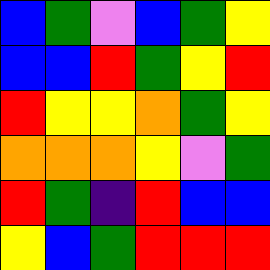[["blue", "green", "violet", "blue", "green", "yellow"], ["blue", "blue", "red", "green", "yellow", "red"], ["red", "yellow", "yellow", "orange", "green", "yellow"], ["orange", "orange", "orange", "yellow", "violet", "green"], ["red", "green", "indigo", "red", "blue", "blue"], ["yellow", "blue", "green", "red", "red", "red"]]